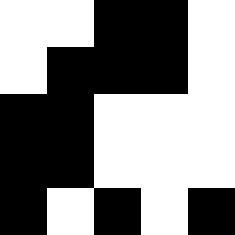[["white", "white", "black", "black", "white"], ["white", "black", "black", "black", "white"], ["black", "black", "white", "white", "white"], ["black", "black", "white", "white", "white"], ["black", "white", "black", "white", "black"]]